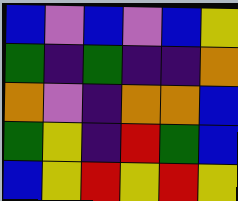[["blue", "violet", "blue", "violet", "blue", "yellow"], ["green", "indigo", "green", "indigo", "indigo", "orange"], ["orange", "violet", "indigo", "orange", "orange", "blue"], ["green", "yellow", "indigo", "red", "green", "blue"], ["blue", "yellow", "red", "yellow", "red", "yellow"]]